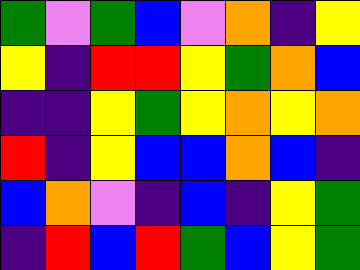[["green", "violet", "green", "blue", "violet", "orange", "indigo", "yellow"], ["yellow", "indigo", "red", "red", "yellow", "green", "orange", "blue"], ["indigo", "indigo", "yellow", "green", "yellow", "orange", "yellow", "orange"], ["red", "indigo", "yellow", "blue", "blue", "orange", "blue", "indigo"], ["blue", "orange", "violet", "indigo", "blue", "indigo", "yellow", "green"], ["indigo", "red", "blue", "red", "green", "blue", "yellow", "green"]]